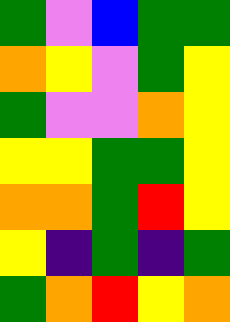[["green", "violet", "blue", "green", "green"], ["orange", "yellow", "violet", "green", "yellow"], ["green", "violet", "violet", "orange", "yellow"], ["yellow", "yellow", "green", "green", "yellow"], ["orange", "orange", "green", "red", "yellow"], ["yellow", "indigo", "green", "indigo", "green"], ["green", "orange", "red", "yellow", "orange"]]